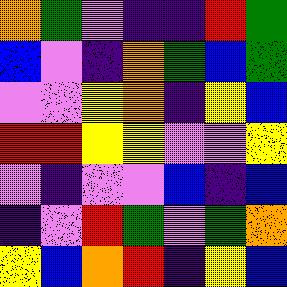[["orange", "green", "violet", "indigo", "indigo", "red", "green"], ["blue", "violet", "indigo", "orange", "green", "blue", "green"], ["violet", "violet", "yellow", "orange", "indigo", "yellow", "blue"], ["red", "red", "yellow", "yellow", "violet", "violet", "yellow"], ["violet", "indigo", "violet", "violet", "blue", "indigo", "blue"], ["indigo", "violet", "red", "green", "violet", "green", "orange"], ["yellow", "blue", "orange", "red", "indigo", "yellow", "blue"]]